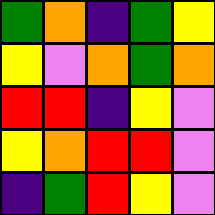[["green", "orange", "indigo", "green", "yellow"], ["yellow", "violet", "orange", "green", "orange"], ["red", "red", "indigo", "yellow", "violet"], ["yellow", "orange", "red", "red", "violet"], ["indigo", "green", "red", "yellow", "violet"]]